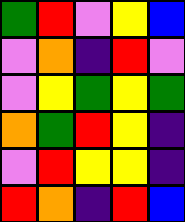[["green", "red", "violet", "yellow", "blue"], ["violet", "orange", "indigo", "red", "violet"], ["violet", "yellow", "green", "yellow", "green"], ["orange", "green", "red", "yellow", "indigo"], ["violet", "red", "yellow", "yellow", "indigo"], ["red", "orange", "indigo", "red", "blue"]]